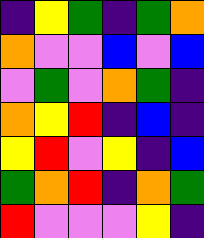[["indigo", "yellow", "green", "indigo", "green", "orange"], ["orange", "violet", "violet", "blue", "violet", "blue"], ["violet", "green", "violet", "orange", "green", "indigo"], ["orange", "yellow", "red", "indigo", "blue", "indigo"], ["yellow", "red", "violet", "yellow", "indigo", "blue"], ["green", "orange", "red", "indigo", "orange", "green"], ["red", "violet", "violet", "violet", "yellow", "indigo"]]